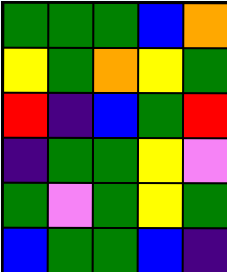[["green", "green", "green", "blue", "orange"], ["yellow", "green", "orange", "yellow", "green"], ["red", "indigo", "blue", "green", "red"], ["indigo", "green", "green", "yellow", "violet"], ["green", "violet", "green", "yellow", "green"], ["blue", "green", "green", "blue", "indigo"]]